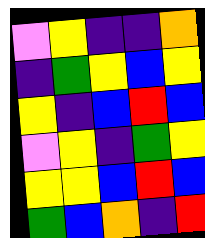[["violet", "yellow", "indigo", "indigo", "orange"], ["indigo", "green", "yellow", "blue", "yellow"], ["yellow", "indigo", "blue", "red", "blue"], ["violet", "yellow", "indigo", "green", "yellow"], ["yellow", "yellow", "blue", "red", "blue"], ["green", "blue", "orange", "indigo", "red"]]